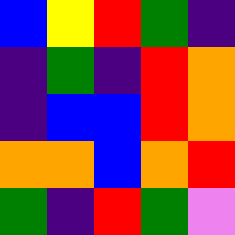[["blue", "yellow", "red", "green", "indigo"], ["indigo", "green", "indigo", "red", "orange"], ["indigo", "blue", "blue", "red", "orange"], ["orange", "orange", "blue", "orange", "red"], ["green", "indigo", "red", "green", "violet"]]